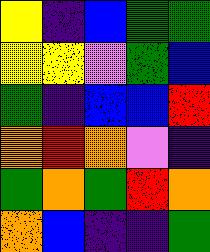[["yellow", "indigo", "blue", "green", "green"], ["yellow", "yellow", "violet", "green", "blue"], ["green", "indigo", "blue", "blue", "red"], ["orange", "red", "orange", "violet", "indigo"], ["green", "orange", "green", "red", "orange"], ["orange", "blue", "indigo", "indigo", "green"]]